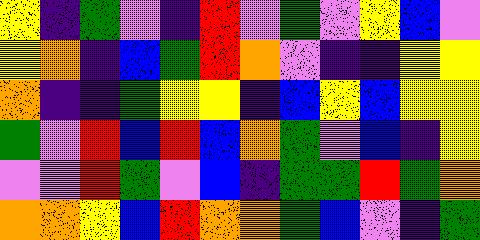[["yellow", "indigo", "green", "violet", "indigo", "red", "violet", "green", "violet", "yellow", "blue", "violet"], ["yellow", "orange", "indigo", "blue", "green", "red", "orange", "violet", "indigo", "indigo", "yellow", "yellow"], ["orange", "indigo", "indigo", "green", "yellow", "yellow", "indigo", "blue", "yellow", "blue", "yellow", "yellow"], ["green", "violet", "red", "blue", "red", "blue", "orange", "green", "violet", "blue", "indigo", "yellow"], ["violet", "violet", "red", "green", "violet", "blue", "indigo", "green", "green", "red", "green", "orange"], ["orange", "orange", "yellow", "blue", "red", "orange", "orange", "green", "blue", "violet", "indigo", "green"]]